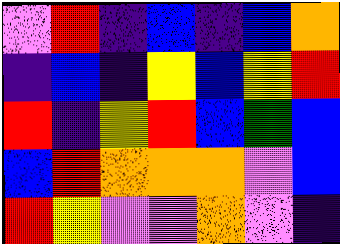[["violet", "red", "indigo", "blue", "indigo", "blue", "orange"], ["indigo", "blue", "indigo", "yellow", "blue", "yellow", "red"], ["red", "indigo", "yellow", "red", "blue", "green", "blue"], ["blue", "red", "orange", "orange", "orange", "violet", "blue"], ["red", "yellow", "violet", "violet", "orange", "violet", "indigo"]]